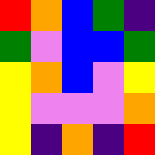[["red", "orange", "blue", "green", "indigo"], ["green", "violet", "blue", "blue", "green"], ["yellow", "orange", "blue", "violet", "yellow"], ["yellow", "violet", "violet", "violet", "orange"], ["yellow", "indigo", "orange", "indigo", "red"]]